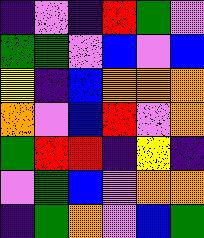[["indigo", "violet", "indigo", "red", "green", "violet"], ["green", "green", "violet", "blue", "violet", "blue"], ["yellow", "indigo", "blue", "orange", "orange", "orange"], ["orange", "violet", "blue", "red", "violet", "orange"], ["green", "red", "red", "indigo", "yellow", "indigo"], ["violet", "green", "blue", "violet", "orange", "orange"], ["indigo", "green", "orange", "violet", "blue", "green"]]